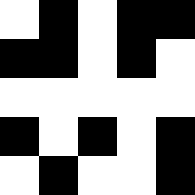[["white", "black", "white", "black", "black"], ["black", "black", "white", "black", "white"], ["white", "white", "white", "white", "white"], ["black", "white", "black", "white", "black"], ["white", "black", "white", "white", "black"]]